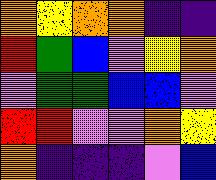[["orange", "yellow", "orange", "orange", "indigo", "indigo"], ["red", "green", "blue", "violet", "yellow", "orange"], ["violet", "green", "green", "blue", "blue", "violet"], ["red", "red", "violet", "violet", "orange", "yellow"], ["orange", "indigo", "indigo", "indigo", "violet", "blue"]]